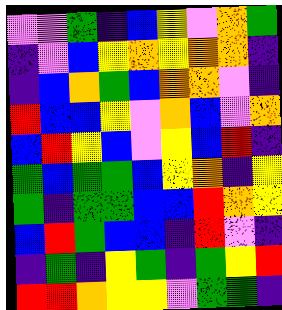[["violet", "violet", "green", "indigo", "blue", "yellow", "violet", "orange", "green"], ["indigo", "violet", "blue", "yellow", "orange", "yellow", "orange", "orange", "indigo"], ["indigo", "blue", "orange", "green", "blue", "orange", "orange", "violet", "indigo"], ["red", "blue", "blue", "yellow", "violet", "orange", "blue", "violet", "orange"], ["blue", "red", "yellow", "blue", "violet", "yellow", "blue", "red", "indigo"], ["green", "blue", "green", "green", "blue", "yellow", "orange", "indigo", "yellow"], ["green", "indigo", "green", "green", "blue", "blue", "red", "orange", "yellow"], ["blue", "red", "green", "blue", "blue", "indigo", "red", "violet", "indigo"], ["indigo", "green", "indigo", "yellow", "green", "indigo", "green", "yellow", "red"], ["red", "red", "orange", "yellow", "yellow", "violet", "green", "green", "indigo"]]